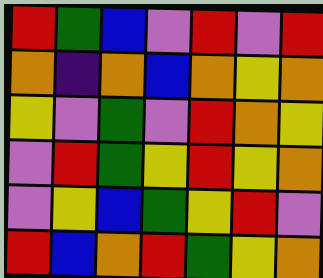[["red", "green", "blue", "violet", "red", "violet", "red"], ["orange", "indigo", "orange", "blue", "orange", "yellow", "orange"], ["yellow", "violet", "green", "violet", "red", "orange", "yellow"], ["violet", "red", "green", "yellow", "red", "yellow", "orange"], ["violet", "yellow", "blue", "green", "yellow", "red", "violet"], ["red", "blue", "orange", "red", "green", "yellow", "orange"]]